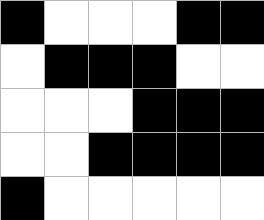[["black", "white", "white", "white", "black", "black"], ["white", "black", "black", "black", "white", "white"], ["white", "white", "white", "black", "black", "black"], ["white", "white", "black", "black", "black", "black"], ["black", "white", "white", "white", "white", "white"]]